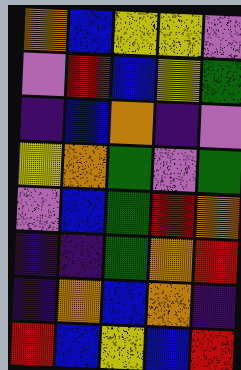[["orange", "blue", "yellow", "yellow", "violet"], ["violet", "red", "blue", "yellow", "green"], ["indigo", "blue", "orange", "indigo", "violet"], ["yellow", "orange", "green", "violet", "green"], ["violet", "blue", "green", "red", "orange"], ["indigo", "indigo", "green", "orange", "red"], ["indigo", "orange", "blue", "orange", "indigo"], ["red", "blue", "yellow", "blue", "red"]]